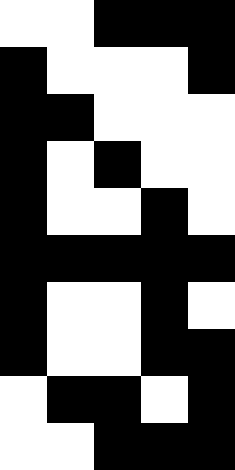[["white", "white", "black", "black", "black"], ["black", "white", "white", "white", "black"], ["black", "black", "white", "white", "white"], ["black", "white", "black", "white", "white"], ["black", "white", "white", "black", "white"], ["black", "black", "black", "black", "black"], ["black", "white", "white", "black", "white"], ["black", "white", "white", "black", "black"], ["white", "black", "black", "white", "black"], ["white", "white", "black", "black", "black"]]